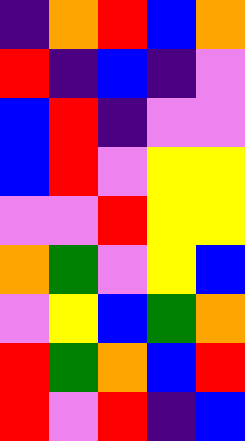[["indigo", "orange", "red", "blue", "orange"], ["red", "indigo", "blue", "indigo", "violet"], ["blue", "red", "indigo", "violet", "violet"], ["blue", "red", "violet", "yellow", "yellow"], ["violet", "violet", "red", "yellow", "yellow"], ["orange", "green", "violet", "yellow", "blue"], ["violet", "yellow", "blue", "green", "orange"], ["red", "green", "orange", "blue", "red"], ["red", "violet", "red", "indigo", "blue"]]